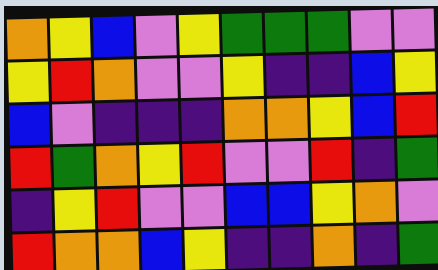[["orange", "yellow", "blue", "violet", "yellow", "green", "green", "green", "violet", "violet"], ["yellow", "red", "orange", "violet", "violet", "yellow", "indigo", "indigo", "blue", "yellow"], ["blue", "violet", "indigo", "indigo", "indigo", "orange", "orange", "yellow", "blue", "red"], ["red", "green", "orange", "yellow", "red", "violet", "violet", "red", "indigo", "green"], ["indigo", "yellow", "red", "violet", "violet", "blue", "blue", "yellow", "orange", "violet"], ["red", "orange", "orange", "blue", "yellow", "indigo", "indigo", "orange", "indigo", "green"]]